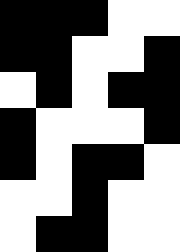[["black", "black", "black", "white", "white"], ["black", "black", "white", "white", "black"], ["white", "black", "white", "black", "black"], ["black", "white", "white", "white", "black"], ["black", "white", "black", "black", "white"], ["white", "white", "black", "white", "white"], ["white", "black", "black", "white", "white"]]